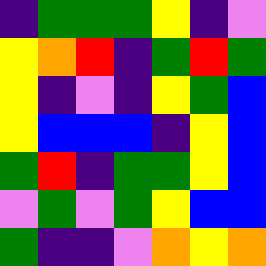[["indigo", "green", "green", "green", "yellow", "indigo", "violet"], ["yellow", "orange", "red", "indigo", "green", "red", "green"], ["yellow", "indigo", "violet", "indigo", "yellow", "green", "blue"], ["yellow", "blue", "blue", "blue", "indigo", "yellow", "blue"], ["green", "red", "indigo", "green", "green", "yellow", "blue"], ["violet", "green", "violet", "green", "yellow", "blue", "blue"], ["green", "indigo", "indigo", "violet", "orange", "yellow", "orange"]]